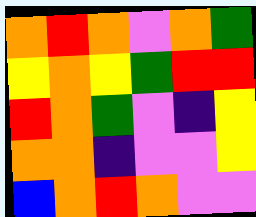[["orange", "red", "orange", "violet", "orange", "green"], ["yellow", "orange", "yellow", "green", "red", "red"], ["red", "orange", "green", "violet", "indigo", "yellow"], ["orange", "orange", "indigo", "violet", "violet", "yellow"], ["blue", "orange", "red", "orange", "violet", "violet"]]